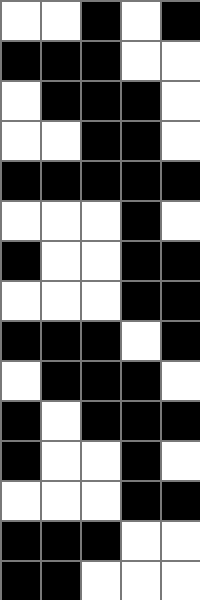[["white", "white", "black", "white", "black"], ["black", "black", "black", "white", "white"], ["white", "black", "black", "black", "white"], ["white", "white", "black", "black", "white"], ["black", "black", "black", "black", "black"], ["white", "white", "white", "black", "white"], ["black", "white", "white", "black", "black"], ["white", "white", "white", "black", "black"], ["black", "black", "black", "white", "black"], ["white", "black", "black", "black", "white"], ["black", "white", "black", "black", "black"], ["black", "white", "white", "black", "white"], ["white", "white", "white", "black", "black"], ["black", "black", "black", "white", "white"], ["black", "black", "white", "white", "white"]]